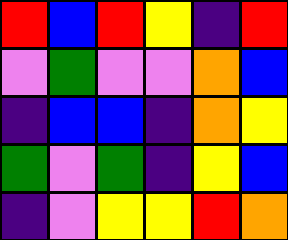[["red", "blue", "red", "yellow", "indigo", "red"], ["violet", "green", "violet", "violet", "orange", "blue"], ["indigo", "blue", "blue", "indigo", "orange", "yellow"], ["green", "violet", "green", "indigo", "yellow", "blue"], ["indigo", "violet", "yellow", "yellow", "red", "orange"]]